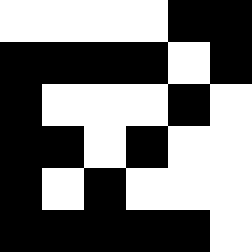[["white", "white", "white", "white", "black", "black"], ["black", "black", "black", "black", "white", "black"], ["black", "white", "white", "white", "black", "white"], ["black", "black", "white", "black", "white", "white"], ["black", "white", "black", "white", "white", "white"], ["black", "black", "black", "black", "black", "white"]]